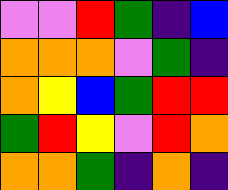[["violet", "violet", "red", "green", "indigo", "blue"], ["orange", "orange", "orange", "violet", "green", "indigo"], ["orange", "yellow", "blue", "green", "red", "red"], ["green", "red", "yellow", "violet", "red", "orange"], ["orange", "orange", "green", "indigo", "orange", "indigo"]]